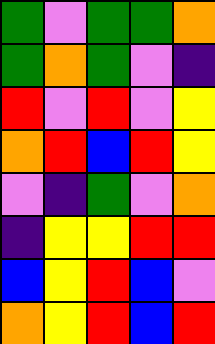[["green", "violet", "green", "green", "orange"], ["green", "orange", "green", "violet", "indigo"], ["red", "violet", "red", "violet", "yellow"], ["orange", "red", "blue", "red", "yellow"], ["violet", "indigo", "green", "violet", "orange"], ["indigo", "yellow", "yellow", "red", "red"], ["blue", "yellow", "red", "blue", "violet"], ["orange", "yellow", "red", "blue", "red"]]